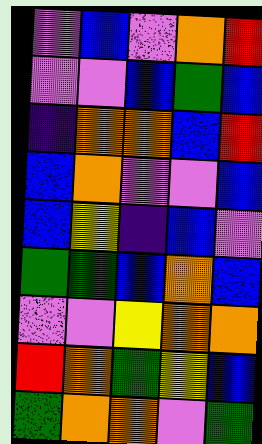[["violet", "blue", "violet", "orange", "red"], ["violet", "violet", "blue", "green", "blue"], ["indigo", "orange", "orange", "blue", "red"], ["blue", "orange", "violet", "violet", "blue"], ["blue", "yellow", "indigo", "blue", "violet"], ["green", "green", "blue", "orange", "blue"], ["violet", "violet", "yellow", "orange", "orange"], ["red", "orange", "green", "yellow", "blue"], ["green", "orange", "orange", "violet", "green"]]